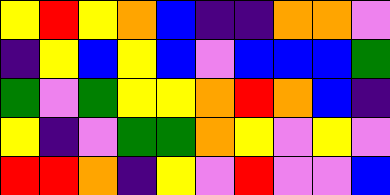[["yellow", "red", "yellow", "orange", "blue", "indigo", "indigo", "orange", "orange", "violet"], ["indigo", "yellow", "blue", "yellow", "blue", "violet", "blue", "blue", "blue", "green"], ["green", "violet", "green", "yellow", "yellow", "orange", "red", "orange", "blue", "indigo"], ["yellow", "indigo", "violet", "green", "green", "orange", "yellow", "violet", "yellow", "violet"], ["red", "red", "orange", "indigo", "yellow", "violet", "red", "violet", "violet", "blue"]]